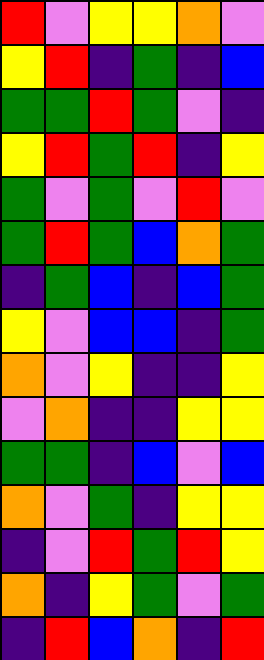[["red", "violet", "yellow", "yellow", "orange", "violet"], ["yellow", "red", "indigo", "green", "indigo", "blue"], ["green", "green", "red", "green", "violet", "indigo"], ["yellow", "red", "green", "red", "indigo", "yellow"], ["green", "violet", "green", "violet", "red", "violet"], ["green", "red", "green", "blue", "orange", "green"], ["indigo", "green", "blue", "indigo", "blue", "green"], ["yellow", "violet", "blue", "blue", "indigo", "green"], ["orange", "violet", "yellow", "indigo", "indigo", "yellow"], ["violet", "orange", "indigo", "indigo", "yellow", "yellow"], ["green", "green", "indigo", "blue", "violet", "blue"], ["orange", "violet", "green", "indigo", "yellow", "yellow"], ["indigo", "violet", "red", "green", "red", "yellow"], ["orange", "indigo", "yellow", "green", "violet", "green"], ["indigo", "red", "blue", "orange", "indigo", "red"]]